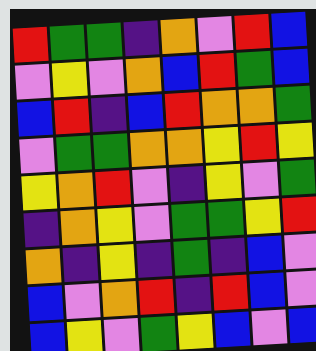[["red", "green", "green", "indigo", "orange", "violet", "red", "blue"], ["violet", "yellow", "violet", "orange", "blue", "red", "green", "blue"], ["blue", "red", "indigo", "blue", "red", "orange", "orange", "green"], ["violet", "green", "green", "orange", "orange", "yellow", "red", "yellow"], ["yellow", "orange", "red", "violet", "indigo", "yellow", "violet", "green"], ["indigo", "orange", "yellow", "violet", "green", "green", "yellow", "red"], ["orange", "indigo", "yellow", "indigo", "green", "indigo", "blue", "violet"], ["blue", "violet", "orange", "red", "indigo", "red", "blue", "violet"], ["blue", "yellow", "violet", "green", "yellow", "blue", "violet", "blue"]]